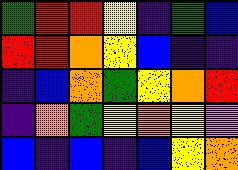[["green", "red", "red", "yellow", "indigo", "green", "blue"], ["red", "red", "orange", "yellow", "blue", "indigo", "indigo"], ["indigo", "blue", "orange", "green", "yellow", "orange", "red"], ["indigo", "orange", "green", "yellow", "orange", "yellow", "violet"], ["blue", "indigo", "blue", "indigo", "blue", "yellow", "orange"]]